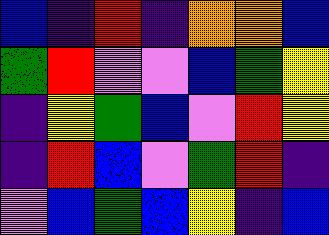[["blue", "indigo", "red", "indigo", "orange", "orange", "blue"], ["green", "red", "violet", "violet", "blue", "green", "yellow"], ["indigo", "yellow", "green", "blue", "violet", "red", "yellow"], ["indigo", "red", "blue", "violet", "green", "red", "indigo"], ["violet", "blue", "green", "blue", "yellow", "indigo", "blue"]]